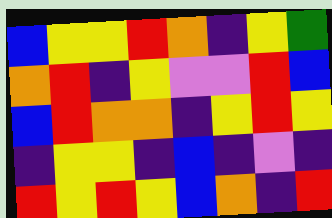[["blue", "yellow", "yellow", "red", "orange", "indigo", "yellow", "green"], ["orange", "red", "indigo", "yellow", "violet", "violet", "red", "blue"], ["blue", "red", "orange", "orange", "indigo", "yellow", "red", "yellow"], ["indigo", "yellow", "yellow", "indigo", "blue", "indigo", "violet", "indigo"], ["red", "yellow", "red", "yellow", "blue", "orange", "indigo", "red"]]